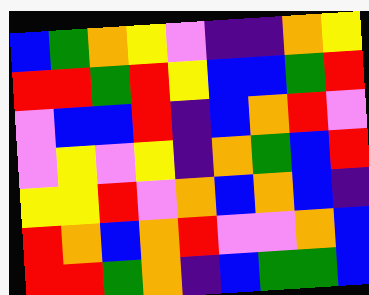[["blue", "green", "orange", "yellow", "violet", "indigo", "indigo", "orange", "yellow"], ["red", "red", "green", "red", "yellow", "blue", "blue", "green", "red"], ["violet", "blue", "blue", "red", "indigo", "blue", "orange", "red", "violet"], ["violet", "yellow", "violet", "yellow", "indigo", "orange", "green", "blue", "red"], ["yellow", "yellow", "red", "violet", "orange", "blue", "orange", "blue", "indigo"], ["red", "orange", "blue", "orange", "red", "violet", "violet", "orange", "blue"], ["red", "red", "green", "orange", "indigo", "blue", "green", "green", "blue"]]